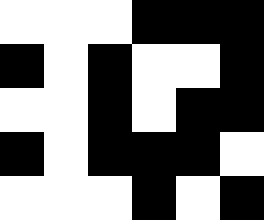[["white", "white", "white", "black", "black", "black"], ["black", "white", "black", "white", "white", "black"], ["white", "white", "black", "white", "black", "black"], ["black", "white", "black", "black", "black", "white"], ["white", "white", "white", "black", "white", "black"]]